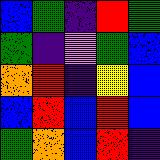[["blue", "green", "indigo", "red", "green"], ["green", "indigo", "violet", "green", "blue"], ["orange", "red", "indigo", "yellow", "blue"], ["blue", "red", "blue", "red", "blue"], ["green", "orange", "blue", "red", "indigo"]]